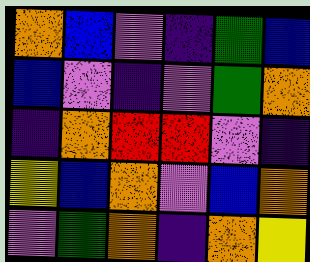[["orange", "blue", "violet", "indigo", "green", "blue"], ["blue", "violet", "indigo", "violet", "green", "orange"], ["indigo", "orange", "red", "red", "violet", "indigo"], ["yellow", "blue", "orange", "violet", "blue", "orange"], ["violet", "green", "orange", "indigo", "orange", "yellow"]]